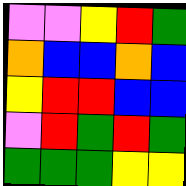[["violet", "violet", "yellow", "red", "green"], ["orange", "blue", "blue", "orange", "blue"], ["yellow", "red", "red", "blue", "blue"], ["violet", "red", "green", "red", "green"], ["green", "green", "green", "yellow", "yellow"]]